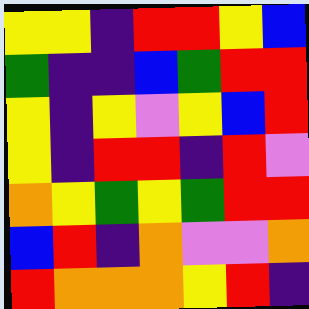[["yellow", "yellow", "indigo", "red", "red", "yellow", "blue"], ["green", "indigo", "indigo", "blue", "green", "red", "red"], ["yellow", "indigo", "yellow", "violet", "yellow", "blue", "red"], ["yellow", "indigo", "red", "red", "indigo", "red", "violet"], ["orange", "yellow", "green", "yellow", "green", "red", "red"], ["blue", "red", "indigo", "orange", "violet", "violet", "orange"], ["red", "orange", "orange", "orange", "yellow", "red", "indigo"]]